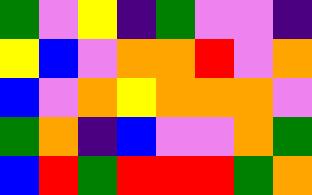[["green", "violet", "yellow", "indigo", "green", "violet", "violet", "indigo"], ["yellow", "blue", "violet", "orange", "orange", "red", "violet", "orange"], ["blue", "violet", "orange", "yellow", "orange", "orange", "orange", "violet"], ["green", "orange", "indigo", "blue", "violet", "violet", "orange", "green"], ["blue", "red", "green", "red", "red", "red", "green", "orange"]]